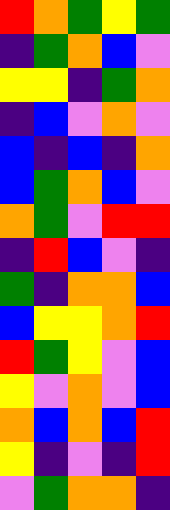[["red", "orange", "green", "yellow", "green"], ["indigo", "green", "orange", "blue", "violet"], ["yellow", "yellow", "indigo", "green", "orange"], ["indigo", "blue", "violet", "orange", "violet"], ["blue", "indigo", "blue", "indigo", "orange"], ["blue", "green", "orange", "blue", "violet"], ["orange", "green", "violet", "red", "red"], ["indigo", "red", "blue", "violet", "indigo"], ["green", "indigo", "orange", "orange", "blue"], ["blue", "yellow", "yellow", "orange", "red"], ["red", "green", "yellow", "violet", "blue"], ["yellow", "violet", "orange", "violet", "blue"], ["orange", "blue", "orange", "blue", "red"], ["yellow", "indigo", "violet", "indigo", "red"], ["violet", "green", "orange", "orange", "indigo"]]